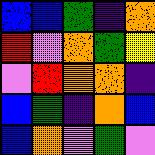[["blue", "blue", "green", "indigo", "orange"], ["red", "violet", "orange", "green", "yellow"], ["violet", "red", "orange", "orange", "indigo"], ["blue", "green", "indigo", "orange", "blue"], ["blue", "orange", "violet", "green", "violet"]]